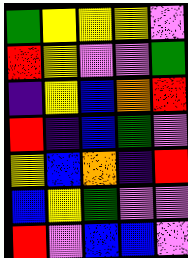[["green", "yellow", "yellow", "yellow", "violet"], ["red", "yellow", "violet", "violet", "green"], ["indigo", "yellow", "blue", "orange", "red"], ["red", "indigo", "blue", "green", "violet"], ["yellow", "blue", "orange", "indigo", "red"], ["blue", "yellow", "green", "violet", "violet"], ["red", "violet", "blue", "blue", "violet"]]